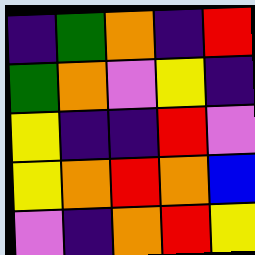[["indigo", "green", "orange", "indigo", "red"], ["green", "orange", "violet", "yellow", "indigo"], ["yellow", "indigo", "indigo", "red", "violet"], ["yellow", "orange", "red", "orange", "blue"], ["violet", "indigo", "orange", "red", "yellow"]]